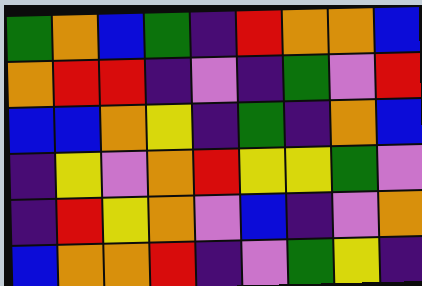[["green", "orange", "blue", "green", "indigo", "red", "orange", "orange", "blue"], ["orange", "red", "red", "indigo", "violet", "indigo", "green", "violet", "red"], ["blue", "blue", "orange", "yellow", "indigo", "green", "indigo", "orange", "blue"], ["indigo", "yellow", "violet", "orange", "red", "yellow", "yellow", "green", "violet"], ["indigo", "red", "yellow", "orange", "violet", "blue", "indigo", "violet", "orange"], ["blue", "orange", "orange", "red", "indigo", "violet", "green", "yellow", "indigo"]]